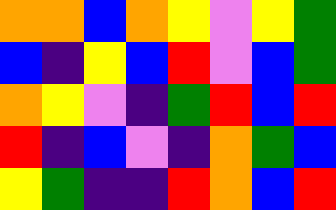[["orange", "orange", "blue", "orange", "yellow", "violet", "yellow", "green"], ["blue", "indigo", "yellow", "blue", "red", "violet", "blue", "green"], ["orange", "yellow", "violet", "indigo", "green", "red", "blue", "red"], ["red", "indigo", "blue", "violet", "indigo", "orange", "green", "blue"], ["yellow", "green", "indigo", "indigo", "red", "orange", "blue", "red"]]